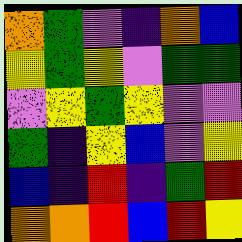[["orange", "green", "violet", "indigo", "orange", "blue"], ["yellow", "green", "yellow", "violet", "green", "green"], ["violet", "yellow", "green", "yellow", "violet", "violet"], ["green", "indigo", "yellow", "blue", "violet", "yellow"], ["blue", "indigo", "red", "indigo", "green", "red"], ["orange", "orange", "red", "blue", "red", "yellow"]]